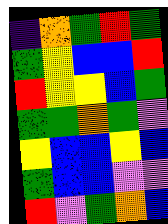[["indigo", "orange", "green", "red", "green"], ["green", "yellow", "blue", "blue", "red"], ["red", "yellow", "yellow", "blue", "green"], ["green", "green", "orange", "green", "violet"], ["yellow", "blue", "blue", "yellow", "blue"], ["green", "blue", "blue", "violet", "violet"], ["red", "violet", "green", "orange", "blue"]]